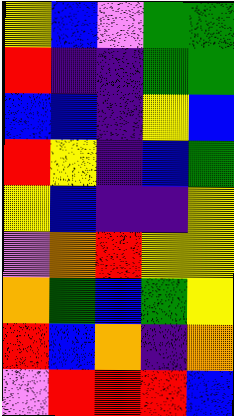[["yellow", "blue", "violet", "green", "green"], ["red", "indigo", "indigo", "green", "green"], ["blue", "blue", "indigo", "yellow", "blue"], ["red", "yellow", "indigo", "blue", "green"], ["yellow", "blue", "indigo", "indigo", "yellow"], ["violet", "orange", "red", "yellow", "yellow"], ["orange", "green", "blue", "green", "yellow"], ["red", "blue", "orange", "indigo", "orange"], ["violet", "red", "red", "red", "blue"]]